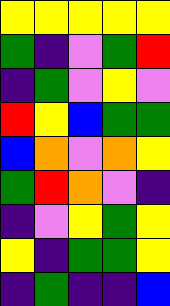[["yellow", "yellow", "yellow", "yellow", "yellow"], ["green", "indigo", "violet", "green", "red"], ["indigo", "green", "violet", "yellow", "violet"], ["red", "yellow", "blue", "green", "green"], ["blue", "orange", "violet", "orange", "yellow"], ["green", "red", "orange", "violet", "indigo"], ["indigo", "violet", "yellow", "green", "yellow"], ["yellow", "indigo", "green", "green", "yellow"], ["indigo", "green", "indigo", "indigo", "blue"]]